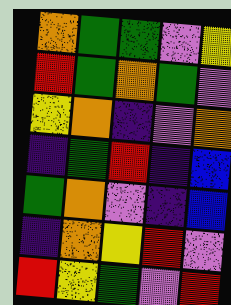[["orange", "green", "green", "violet", "yellow"], ["red", "green", "orange", "green", "violet"], ["yellow", "orange", "indigo", "violet", "orange"], ["indigo", "green", "red", "indigo", "blue"], ["green", "orange", "violet", "indigo", "blue"], ["indigo", "orange", "yellow", "red", "violet"], ["red", "yellow", "green", "violet", "red"]]